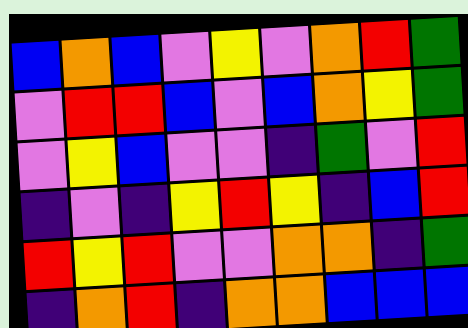[["blue", "orange", "blue", "violet", "yellow", "violet", "orange", "red", "green"], ["violet", "red", "red", "blue", "violet", "blue", "orange", "yellow", "green"], ["violet", "yellow", "blue", "violet", "violet", "indigo", "green", "violet", "red"], ["indigo", "violet", "indigo", "yellow", "red", "yellow", "indigo", "blue", "red"], ["red", "yellow", "red", "violet", "violet", "orange", "orange", "indigo", "green"], ["indigo", "orange", "red", "indigo", "orange", "orange", "blue", "blue", "blue"]]